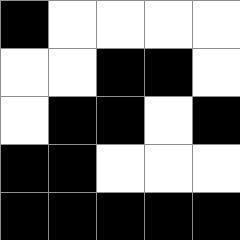[["black", "white", "white", "white", "white"], ["white", "white", "black", "black", "white"], ["white", "black", "black", "white", "black"], ["black", "black", "white", "white", "white"], ["black", "black", "black", "black", "black"]]